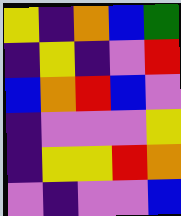[["yellow", "indigo", "orange", "blue", "green"], ["indigo", "yellow", "indigo", "violet", "red"], ["blue", "orange", "red", "blue", "violet"], ["indigo", "violet", "violet", "violet", "yellow"], ["indigo", "yellow", "yellow", "red", "orange"], ["violet", "indigo", "violet", "violet", "blue"]]